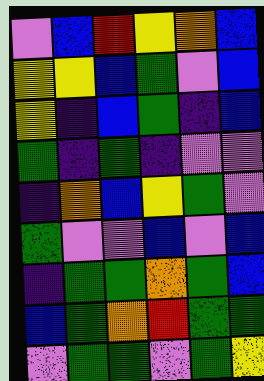[["violet", "blue", "red", "yellow", "orange", "blue"], ["yellow", "yellow", "blue", "green", "violet", "blue"], ["yellow", "indigo", "blue", "green", "indigo", "blue"], ["green", "indigo", "green", "indigo", "violet", "violet"], ["indigo", "orange", "blue", "yellow", "green", "violet"], ["green", "violet", "violet", "blue", "violet", "blue"], ["indigo", "green", "green", "orange", "green", "blue"], ["blue", "green", "orange", "red", "green", "green"], ["violet", "green", "green", "violet", "green", "yellow"]]